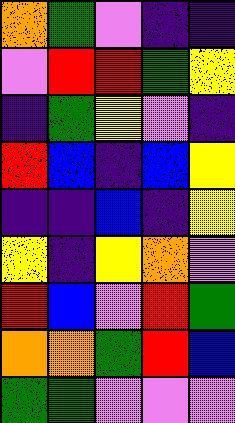[["orange", "green", "violet", "indigo", "indigo"], ["violet", "red", "red", "green", "yellow"], ["indigo", "green", "yellow", "violet", "indigo"], ["red", "blue", "indigo", "blue", "yellow"], ["indigo", "indigo", "blue", "indigo", "yellow"], ["yellow", "indigo", "yellow", "orange", "violet"], ["red", "blue", "violet", "red", "green"], ["orange", "orange", "green", "red", "blue"], ["green", "green", "violet", "violet", "violet"]]